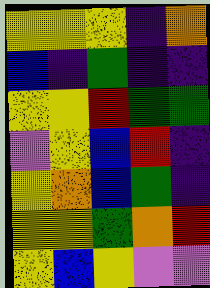[["yellow", "yellow", "yellow", "indigo", "orange"], ["blue", "indigo", "green", "indigo", "indigo"], ["yellow", "yellow", "red", "green", "green"], ["violet", "yellow", "blue", "red", "indigo"], ["yellow", "orange", "blue", "green", "indigo"], ["yellow", "yellow", "green", "orange", "red"], ["yellow", "blue", "yellow", "violet", "violet"]]